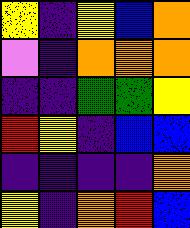[["yellow", "indigo", "yellow", "blue", "orange"], ["violet", "indigo", "orange", "orange", "orange"], ["indigo", "indigo", "green", "green", "yellow"], ["red", "yellow", "indigo", "blue", "blue"], ["indigo", "indigo", "indigo", "indigo", "orange"], ["yellow", "indigo", "orange", "red", "blue"]]